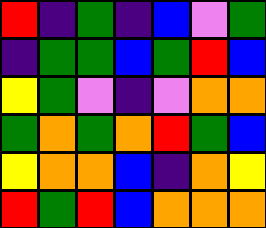[["red", "indigo", "green", "indigo", "blue", "violet", "green"], ["indigo", "green", "green", "blue", "green", "red", "blue"], ["yellow", "green", "violet", "indigo", "violet", "orange", "orange"], ["green", "orange", "green", "orange", "red", "green", "blue"], ["yellow", "orange", "orange", "blue", "indigo", "orange", "yellow"], ["red", "green", "red", "blue", "orange", "orange", "orange"]]